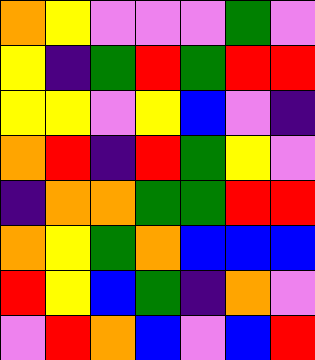[["orange", "yellow", "violet", "violet", "violet", "green", "violet"], ["yellow", "indigo", "green", "red", "green", "red", "red"], ["yellow", "yellow", "violet", "yellow", "blue", "violet", "indigo"], ["orange", "red", "indigo", "red", "green", "yellow", "violet"], ["indigo", "orange", "orange", "green", "green", "red", "red"], ["orange", "yellow", "green", "orange", "blue", "blue", "blue"], ["red", "yellow", "blue", "green", "indigo", "orange", "violet"], ["violet", "red", "orange", "blue", "violet", "blue", "red"]]